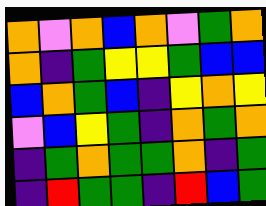[["orange", "violet", "orange", "blue", "orange", "violet", "green", "orange"], ["orange", "indigo", "green", "yellow", "yellow", "green", "blue", "blue"], ["blue", "orange", "green", "blue", "indigo", "yellow", "orange", "yellow"], ["violet", "blue", "yellow", "green", "indigo", "orange", "green", "orange"], ["indigo", "green", "orange", "green", "green", "orange", "indigo", "green"], ["indigo", "red", "green", "green", "indigo", "red", "blue", "green"]]